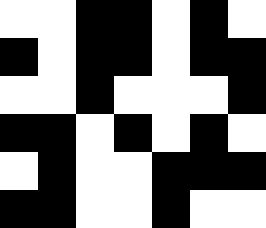[["white", "white", "black", "black", "white", "black", "white"], ["black", "white", "black", "black", "white", "black", "black"], ["white", "white", "black", "white", "white", "white", "black"], ["black", "black", "white", "black", "white", "black", "white"], ["white", "black", "white", "white", "black", "black", "black"], ["black", "black", "white", "white", "black", "white", "white"]]